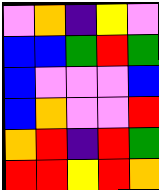[["violet", "orange", "indigo", "yellow", "violet"], ["blue", "blue", "green", "red", "green"], ["blue", "violet", "violet", "violet", "blue"], ["blue", "orange", "violet", "violet", "red"], ["orange", "red", "indigo", "red", "green"], ["red", "red", "yellow", "red", "orange"]]